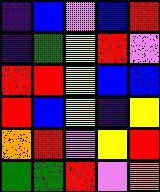[["indigo", "blue", "violet", "blue", "red"], ["indigo", "green", "yellow", "red", "violet"], ["red", "red", "yellow", "blue", "blue"], ["red", "blue", "yellow", "indigo", "yellow"], ["orange", "red", "violet", "yellow", "red"], ["green", "green", "red", "violet", "orange"]]